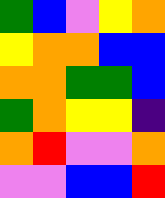[["green", "blue", "violet", "yellow", "orange"], ["yellow", "orange", "orange", "blue", "blue"], ["orange", "orange", "green", "green", "blue"], ["green", "orange", "yellow", "yellow", "indigo"], ["orange", "red", "violet", "violet", "orange"], ["violet", "violet", "blue", "blue", "red"]]